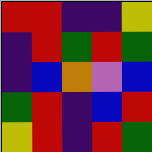[["red", "red", "indigo", "indigo", "yellow"], ["indigo", "red", "green", "red", "green"], ["indigo", "blue", "orange", "violet", "blue"], ["green", "red", "indigo", "blue", "red"], ["yellow", "red", "indigo", "red", "green"]]